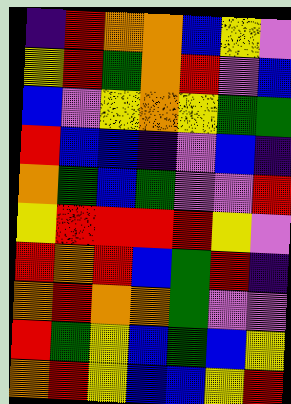[["indigo", "red", "orange", "orange", "blue", "yellow", "violet"], ["yellow", "red", "green", "orange", "red", "violet", "blue"], ["blue", "violet", "yellow", "orange", "yellow", "green", "green"], ["red", "blue", "blue", "indigo", "violet", "blue", "indigo"], ["orange", "green", "blue", "green", "violet", "violet", "red"], ["yellow", "red", "red", "red", "red", "yellow", "violet"], ["red", "orange", "red", "blue", "green", "red", "indigo"], ["orange", "red", "orange", "orange", "green", "violet", "violet"], ["red", "green", "yellow", "blue", "green", "blue", "yellow"], ["orange", "red", "yellow", "blue", "blue", "yellow", "red"]]